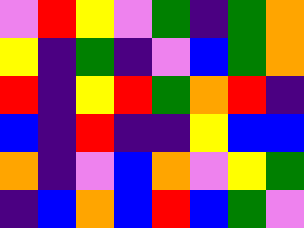[["violet", "red", "yellow", "violet", "green", "indigo", "green", "orange"], ["yellow", "indigo", "green", "indigo", "violet", "blue", "green", "orange"], ["red", "indigo", "yellow", "red", "green", "orange", "red", "indigo"], ["blue", "indigo", "red", "indigo", "indigo", "yellow", "blue", "blue"], ["orange", "indigo", "violet", "blue", "orange", "violet", "yellow", "green"], ["indigo", "blue", "orange", "blue", "red", "blue", "green", "violet"]]